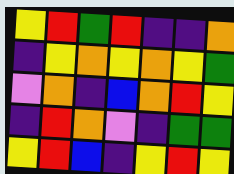[["yellow", "red", "green", "red", "indigo", "indigo", "orange"], ["indigo", "yellow", "orange", "yellow", "orange", "yellow", "green"], ["violet", "orange", "indigo", "blue", "orange", "red", "yellow"], ["indigo", "red", "orange", "violet", "indigo", "green", "green"], ["yellow", "red", "blue", "indigo", "yellow", "red", "yellow"]]